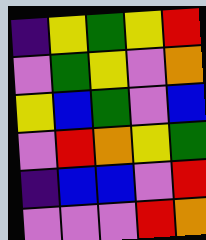[["indigo", "yellow", "green", "yellow", "red"], ["violet", "green", "yellow", "violet", "orange"], ["yellow", "blue", "green", "violet", "blue"], ["violet", "red", "orange", "yellow", "green"], ["indigo", "blue", "blue", "violet", "red"], ["violet", "violet", "violet", "red", "orange"]]